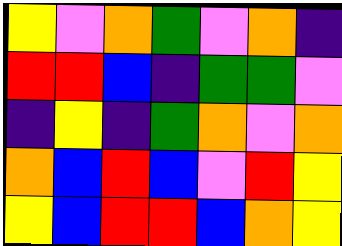[["yellow", "violet", "orange", "green", "violet", "orange", "indigo"], ["red", "red", "blue", "indigo", "green", "green", "violet"], ["indigo", "yellow", "indigo", "green", "orange", "violet", "orange"], ["orange", "blue", "red", "blue", "violet", "red", "yellow"], ["yellow", "blue", "red", "red", "blue", "orange", "yellow"]]